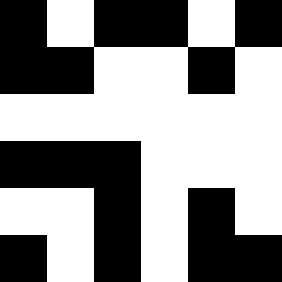[["black", "white", "black", "black", "white", "black"], ["black", "black", "white", "white", "black", "white"], ["white", "white", "white", "white", "white", "white"], ["black", "black", "black", "white", "white", "white"], ["white", "white", "black", "white", "black", "white"], ["black", "white", "black", "white", "black", "black"]]